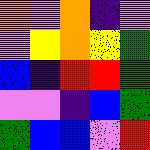[["orange", "violet", "orange", "indigo", "violet"], ["violet", "yellow", "orange", "yellow", "green"], ["blue", "indigo", "red", "red", "green"], ["violet", "violet", "indigo", "blue", "green"], ["green", "blue", "blue", "violet", "red"]]